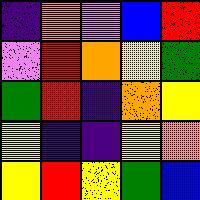[["indigo", "orange", "violet", "blue", "red"], ["violet", "red", "orange", "yellow", "green"], ["green", "red", "indigo", "orange", "yellow"], ["yellow", "indigo", "indigo", "yellow", "orange"], ["yellow", "red", "yellow", "green", "blue"]]